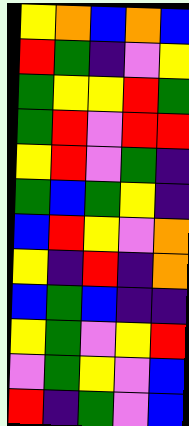[["yellow", "orange", "blue", "orange", "blue"], ["red", "green", "indigo", "violet", "yellow"], ["green", "yellow", "yellow", "red", "green"], ["green", "red", "violet", "red", "red"], ["yellow", "red", "violet", "green", "indigo"], ["green", "blue", "green", "yellow", "indigo"], ["blue", "red", "yellow", "violet", "orange"], ["yellow", "indigo", "red", "indigo", "orange"], ["blue", "green", "blue", "indigo", "indigo"], ["yellow", "green", "violet", "yellow", "red"], ["violet", "green", "yellow", "violet", "blue"], ["red", "indigo", "green", "violet", "blue"]]